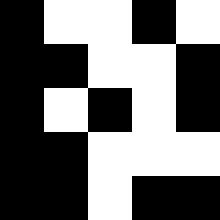[["black", "white", "white", "black", "white"], ["black", "black", "white", "white", "black"], ["black", "white", "black", "white", "black"], ["black", "black", "white", "white", "white"], ["black", "black", "white", "black", "black"]]